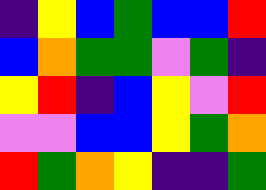[["indigo", "yellow", "blue", "green", "blue", "blue", "red"], ["blue", "orange", "green", "green", "violet", "green", "indigo"], ["yellow", "red", "indigo", "blue", "yellow", "violet", "red"], ["violet", "violet", "blue", "blue", "yellow", "green", "orange"], ["red", "green", "orange", "yellow", "indigo", "indigo", "green"]]